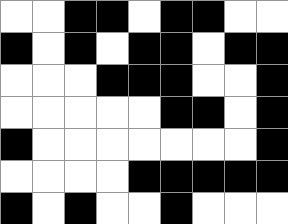[["white", "white", "black", "black", "white", "black", "black", "white", "white"], ["black", "white", "black", "white", "black", "black", "white", "black", "black"], ["white", "white", "white", "black", "black", "black", "white", "white", "black"], ["white", "white", "white", "white", "white", "black", "black", "white", "black"], ["black", "white", "white", "white", "white", "white", "white", "white", "black"], ["white", "white", "white", "white", "black", "black", "black", "black", "black"], ["black", "white", "black", "white", "white", "black", "white", "white", "white"]]